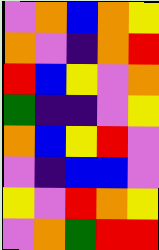[["violet", "orange", "blue", "orange", "yellow"], ["orange", "violet", "indigo", "orange", "red"], ["red", "blue", "yellow", "violet", "orange"], ["green", "indigo", "indigo", "violet", "yellow"], ["orange", "blue", "yellow", "red", "violet"], ["violet", "indigo", "blue", "blue", "violet"], ["yellow", "violet", "red", "orange", "yellow"], ["violet", "orange", "green", "red", "red"]]